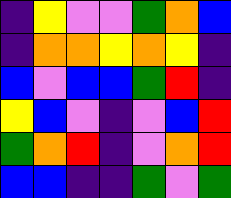[["indigo", "yellow", "violet", "violet", "green", "orange", "blue"], ["indigo", "orange", "orange", "yellow", "orange", "yellow", "indigo"], ["blue", "violet", "blue", "blue", "green", "red", "indigo"], ["yellow", "blue", "violet", "indigo", "violet", "blue", "red"], ["green", "orange", "red", "indigo", "violet", "orange", "red"], ["blue", "blue", "indigo", "indigo", "green", "violet", "green"]]